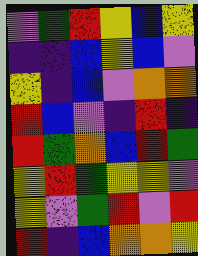[["violet", "green", "red", "yellow", "blue", "yellow"], ["indigo", "indigo", "blue", "yellow", "blue", "violet"], ["yellow", "indigo", "blue", "violet", "orange", "orange"], ["red", "blue", "violet", "indigo", "red", "indigo"], ["red", "green", "orange", "blue", "red", "green"], ["yellow", "red", "green", "yellow", "yellow", "violet"], ["yellow", "violet", "green", "red", "violet", "red"], ["red", "indigo", "blue", "orange", "orange", "yellow"]]